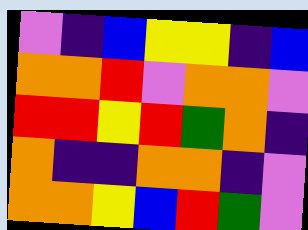[["violet", "indigo", "blue", "yellow", "yellow", "indigo", "blue"], ["orange", "orange", "red", "violet", "orange", "orange", "violet"], ["red", "red", "yellow", "red", "green", "orange", "indigo"], ["orange", "indigo", "indigo", "orange", "orange", "indigo", "violet"], ["orange", "orange", "yellow", "blue", "red", "green", "violet"]]